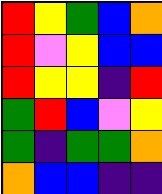[["red", "yellow", "green", "blue", "orange"], ["red", "violet", "yellow", "blue", "blue"], ["red", "yellow", "yellow", "indigo", "red"], ["green", "red", "blue", "violet", "yellow"], ["green", "indigo", "green", "green", "orange"], ["orange", "blue", "blue", "indigo", "indigo"]]